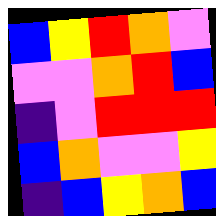[["blue", "yellow", "red", "orange", "violet"], ["violet", "violet", "orange", "red", "blue"], ["indigo", "violet", "red", "red", "red"], ["blue", "orange", "violet", "violet", "yellow"], ["indigo", "blue", "yellow", "orange", "blue"]]